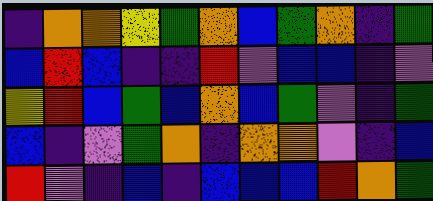[["indigo", "orange", "orange", "yellow", "green", "orange", "blue", "green", "orange", "indigo", "green"], ["blue", "red", "blue", "indigo", "indigo", "red", "violet", "blue", "blue", "indigo", "violet"], ["yellow", "red", "blue", "green", "blue", "orange", "blue", "green", "violet", "indigo", "green"], ["blue", "indigo", "violet", "green", "orange", "indigo", "orange", "orange", "violet", "indigo", "blue"], ["red", "violet", "indigo", "blue", "indigo", "blue", "blue", "blue", "red", "orange", "green"]]